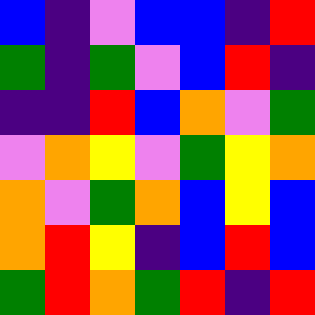[["blue", "indigo", "violet", "blue", "blue", "indigo", "red"], ["green", "indigo", "green", "violet", "blue", "red", "indigo"], ["indigo", "indigo", "red", "blue", "orange", "violet", "green"], ["violet", "orange", "yellow", "violet", "green", "yellow", "orange"], ["orange", "violet", "green", "orange", "blue", "yellow", "blue"], ["orange", "red", "yellow", "indigo", "blue", "red", "blue"], ["green", "red", "orange", "green", "red", "indigo", "red"]]